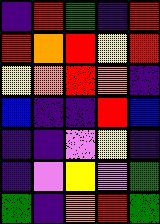[["indigo", "red", "green", "indigo", "red"], ["red", "orange", "red", "yellow", "red"], ["yellow", "orange", "red", "orange", "indigo"], ["blue", "indigo", "indigo", "red", "blue"], ["indigo", "indigo", "violet", "yellow", "indigo"], ["indigo", "violet", "yellow", "violet", "green"], ["green", "indigo", "orange", "red", "green"]]